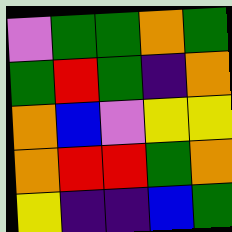[["violet", "green", "green", "orange", "green"], ["green", "red", "green", "indigo", "orange"], ["orange", "blue", "violet", "yellow", "yellow"], ["orange", "red", "red", "green", "orange"], ["yellow", "indigo", "indigo", "blue", "green"]]